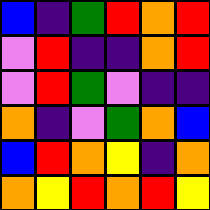[["blue", "indigo", "green", "red", "orange", "red"], ["violet", "red", "indigo", "indigo", "orange", "red"], ["violet", "red", "green", "violet", "indigo", "indigo"], ["orange", "indigo", "violet", "green", "orange", "blue"], ["blue", "red", "orange", "yellow", "indigo", "orange"], ["orange", "yellow", "red", "orange", "red", "yellow"]]